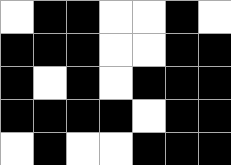[["white", "black", "black", "white", "white", "black", "white"], ["black", "black", "black", "white", "white", "black", "black"], ["black", "white", "black", "white", "black", "black", "black"], ["black", "black", "black", "black", "white", "black", "black"], ["white", "black", "white", "white", "black", "black", "black"]]